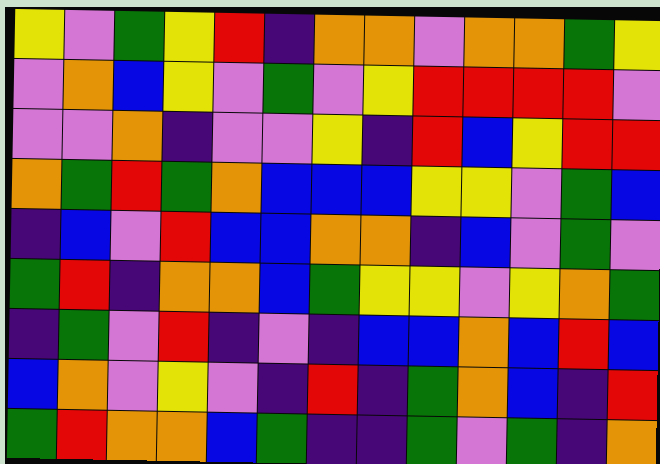[["yellow", "violet", "green", "yellow", "red", "indigo", "orange", "orange", "violet", "orange", "orange", "green", "yellow"], ["violet", "orange", "blue", "yellow", "violet", "green", "violet", "yellow", "red", "red", "red", "red", "violet"], ["violet", "violet", "orange", "indigo", "violet", "violet", "yellow", "indigo", "red", "blue", "yellow", "red", "red"], ["orange", "green", "red", "green", "orange", "blue", "blue", "blue", "yellow", "yellow", "violet", "green", "blue"], ["indigo", "blue", "violet", "red", "blue", "blue", "orange", "orange", "indigo", "blue", "violet", "green", "violet"], ["green", "red", "indigo", "orange", "orange", "blue", "green", "yellow", "yellow", "violet", "yellow", "orange", "green"], ["indigo", "green", "violet", "red", "indigo", "violet", "indigo", "blue", "blue", "orange", "blue", "red", "blue"], ["blue", "orange", "violet", "yellow", "violet", "indigo", "red", "indigo", "green", "orange", "blue", "indigo", "red"], ["green", "red", "orange", "orange", "blue", "green", "indigo", "indigo", "green", "violet", "green", "indigo", "orange"]]